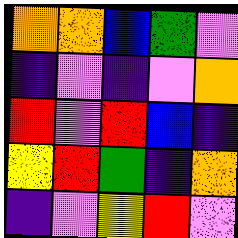[["orange", "orange", "blue", "green", "violet"], ["indigo", "violet", "indigo", "violet", "orange"], ["red", "violet", "red", "blue", "indigo"], ["yellow", "red", "green", "indigo", "orange"], ["indigo", "violet", "yellow", "red", "violet"]]